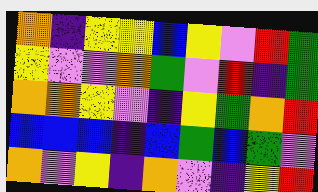[["orange", "indigo", "yellow", "yellow", "blue", "yellow", "violet", "red", "green"], ["yellow", "violet", "violet", "orange", "green", "violet", "red", "indigo", "green"], ["orange", "orange", "yellow", "violet", "indigo", "yellow", "green", "orange", "red"], ["blue", "blue", "blue", "indigo", "blue", "green", "blue", "green", "violet"], ["orange", "violet", "yellow", "indigo", "orange", "violet", "indigo", "yellow", "red"]]